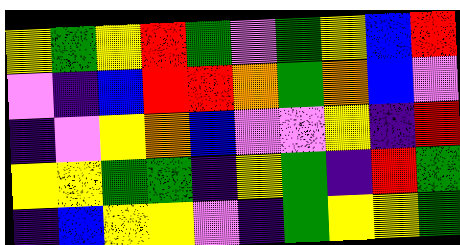[["yellow", "green", "yellow", "red", "green", "violet", "green", "yellow", "blue", "red"], ["violet", "indigo", "blue", "red", "red", "orange", "green", "orange", "blue", "violet"], ["indigo", "violet", "yellow", "orange", "blue", "violet", "violet", "yellow", "indigo", "red"], ["yellow", "yellow", "green", "green", "indigo", "yellow", "green", "indigo", "red", "green"], ["indigo", "blue", "yellow", "yellow", "violet", "indigo", "green", "yellow", "yellow", "green"]]